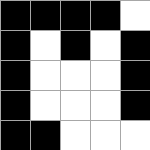[["black", "black", "black", "black", "white"], ["black", "white", "black", "white", "black"], ["black", "white", "white", "white", "black"], ["black", "white", "white", "white", "black"], ["black", "black", "white", "white", "white"]]